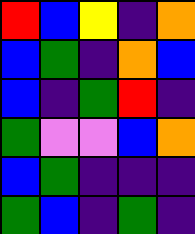[["red", "blue", "yellow", "indigo", "orange"], ["blue", "green", "indigo", "orange", "blue"], ["blue", "indigo", "green", "red", "indigo"], ["green", "violet", "violet", "blue", "orange"], ["blue", "green", "indigo", "indigo", "indigo"], ["green", "blue", "indigo", "green", "indigo"]]